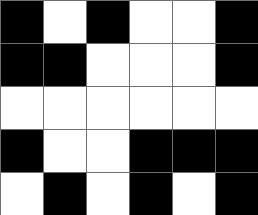[["black", "white", "black", "white", "white", "black"], ["black", "black", "white", "white", "white", "black"], ["white", "white", "white", "white", "white", "white"], ["black", "white", "white", "black", "black", "black"], ["white", "black", "white", "black", "white", "black"]]